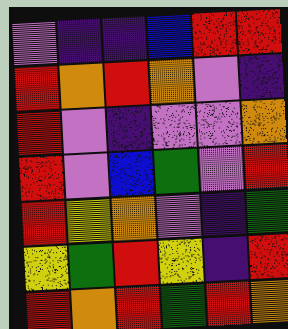[["violet", "indigo", "indigo", "blue", "red", "red"], ["red", "orange", "red", "orange", "violet", "indigo"], ["red", "violet", "indigo", "violet", "violet", "orange"], ["red", "violet", "blue", "green", "violet", "red"], ["red", "yellow", "orange", "violet", "indigo", "green"], ["yellow", "green", "red", "yellow", "indigo", "red"], ["red", "orange", "red", "green", "red", "orange"]]